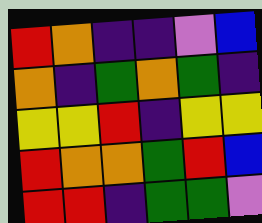[["red", "orange", "indigo", "indigo", "violet", "blue"], ["orange", "indigo", "green", "orange", "green", "indigo"], ["yellow", "yellow", "red", "indigo", "yellow", "yellow"], ["red", "orange", "orange", "green", "red", "blue"], ["red", "red", "indigo", "green", "green", "violet"]]